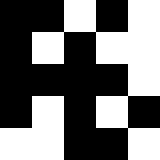[["black", "black", "white", "black", "white"], ["black", "white", "black", "white", "white"], ["black", "black", "black", "black", "white"], ["black", "white", "black", "white", "black"], ["white", "white", "black", "black", "white"]]